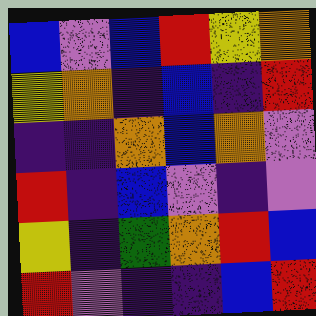[["blue", "violet", "blue", "red", "yellow", "orange"], ["yellow", "orange", "indigo", "blue", "indigo", "red"], ["indigo", "indigo", "orange", "blue", "orange", "violet"], ["red", "indigo", "blue", "violet", "indigo", "violet"], ["yellow", "indigo", "green", "orange", "red", "blue"], ["red", "violet", "indigo", "indigo", "blue", "red"]]